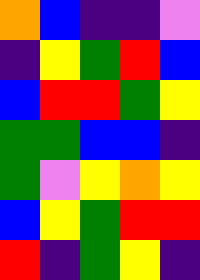[["orange", "blue", "indigo", "indigo", "violet"], ["indigo", "yellow", "green", "red", "blue"], ["blue", "red", "red", "green", "yellow"], ["green", "green", "blue", "blue", "indigo"], ["green", "violet", "yellow", "orange", "yellow"], ["blue", "yellow", "green", "red", "red"], ["red", "indigo", "green", "yellow", "indigo"]]